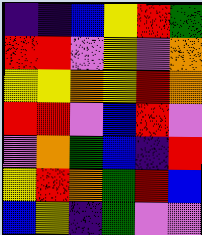[["indigo", "indigo", "blue", "yellow", "red", "green"], ["red", "red", "violet", "yellow", "violet", "orange"], ["yellow", "yellow", "orange", "yellow", "red", "orange"], ["red", "red", "violet", "blue", "red", "violet"], ["violet", "orange", "green", "blue", "indigo", "red"], ["yellow", "red", "orange", "green", "red", "blue"], ["blue", "yellow", "indigo", "green", "violet", "violet"]]